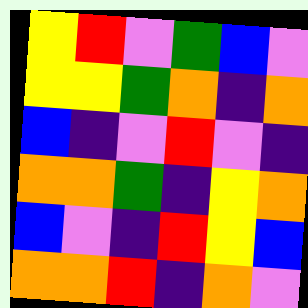[["yellow", "red", "violet", "green", "blue", "violet"], ["yellow", "yellow", "green", "orange", "indigo", "orange"], ["blue", "indigo", "violet", "red", "violet", "indigo"], ["orange", "orange", "green", "indigo", "yellow", "orange"], ["blue", "violet", "indigo", "red", "yellow", "blue"], ["orange", "orange", "red", "indigo", "orange", "violet"]]